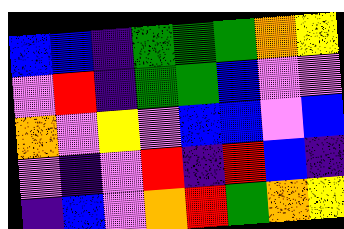[["blue", "blue", "indigo", "green", "green", "green", "orange", "yellow"], ["violet", "red", "indigo", "green", "green", "blue", "violet", "violet"], ["orange", "violet", "yellow", "violet", "blue", "blue", "violet", "blue"], ["violet", "indigo", "violet", "red", "indigo", "red", "blue", "indigo"], ["indigo", "blue", "violet", "orange", "red", "green", "orange", "yellow"]]